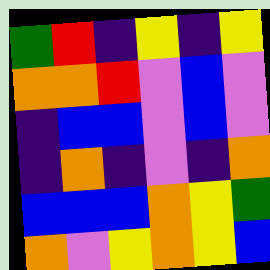[["green", "red", "indigo", "yellow", "indigo", "yellow"], ["orange", "orange", "red", "violet", "blue", "violet"], ["indigo", "blue", "blue", "violet", "blue", "violet"], ["indigo", "orange", "indigo", "violet", "indigo", "orange"], ["blue", "blue", "blue", "orange", "yellow", "green"], ["orange", "violet", "yellow", "orange", "yellow", "blue"]]